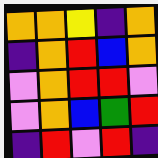[["orange", "orange", "yellow", "indigo", "orange"], ["indigo", "orange", "red", "blue", "orange"], ["violet", "orange", "red", "red", "violet"], ["violet", "orange", "blue", "green", "red"], ["indigo", "red", "violet", "red", "indigo"]]